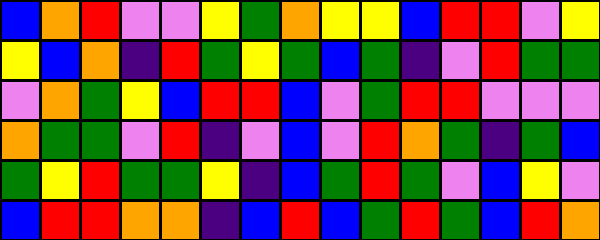[["blue", "orange", "red", "violet", "violet", "yellow", "green", "orange", "yellow", "yellow", "blue", "red", "red", "violet", "yellow"], ["yellow", "blue", "orange", "indigo", "red", "green", "yellow", "green", "blue", "green", "indigo", "violet", "red", "green", "green"], ["violet", "orange", "green", "yellow", "blue", "red", "red", "blue", "violet", "green", "red", "red", "violet", "violet", "violet"], ["orange", "green", "green", "violet", "red", "indigo", "violet", "blue", "violet", "red", "orange", "green", "indigo", "green", "blue"], ["green", "yellow", "red", "green", "green", "yellow", "indigo", "blue", "green", "red", "green", "violet", "blue", "yellow", "violet"], ["blue", "red", "red", "orange", "orange", "indigo", "blue", "red", "blue", "green", "red", "green", "blue", "red", "orange"]]